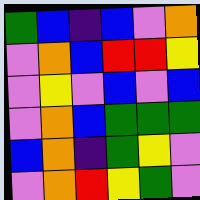[["green", "blue", "indigo", "blue", "violet", "orange"], ["violet", "orange", "blue", "red", "red", "yellow"], ["violet", "yellow", "violet", "blue", "violet", "blue"], ["violet", "orange", "blue", "green", "green", "green"], ["blue", "orange", "indigo", "green", "yellow", "violet"], ["violet", "orange", "red", "yellow", "green", "violet"]]